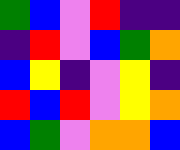[["green", "blue", "violet", "red", "indigo", "indigo"], ["indigo", "red", "violet", "blue", "green", "orange"], ["blue", "yellow", "indigo", "violet", "yellow", "indigo"], ["red", "blue", "red", "violet", "yellow", "orange"], ["blue", "green", "violet", "orange", "orange", "blue"]]